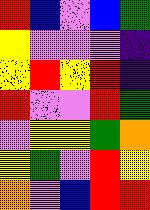[["red", "blue", "violet", "blue", "green"], ["yellow", "violet", "violet", "violet", "indigo"], ["yellow", "red", "yellow", "red", "indigo"], ["red", "violet", "violet", "red", "green"], ["violet", "yellow", "yellow", "green", "orange"], ["yellow", "green", "violet", "red", "yellow"], ["orange", "violet", "blue", "red", "red"]]